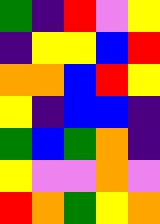[["green", "indigo", "red", "violet", "yellow"], ["indigo", "yellow", "yellow", "blue", "red"], ["orange", "orange", "blue", "red", "yellow"], ["yellow", "indigo", "blue", "blue", "indigo"], ["green", "blue", "green", "orange", "indigo"], ["yellow", "violet", "violet", "orange", "violet"], ["red", "orange", "green", "yellow", "orange"]]